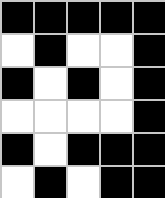[["black", "black", "black", "black", "black"], ["white", "black", "white", "white", "black"], ["black", "white", "black", "white", "black"], ["white", "white", "white", "white", "black"], ["black", "white", "black", "black", "black"], ["white", "black", "white", "black", "black"]]